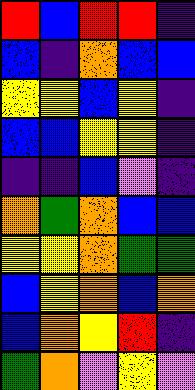[["red", "blue", "red", "red", "indigo"], ["blue", "indigo", "orange", "blue", "blue"], ["yellow", "yellow", "blue", "yellow", "indigo"], ["blue", "blue", "yellow", "yellow", "indigo"], ["indigo", "indigo", "blue", "violet", "indigo"], ["orange", "green", "orange", "blue", "blue"], ["yellow", "yellow", "orange", "green", "green"], ["blue", "yellow", "orange", "blue", "orange"], ["blue", "orange", "yellow", "red", "indigo"], ["green", "orange", "violet", "yellow", "violet"]]